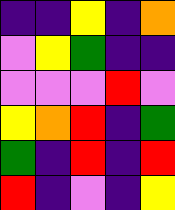[["indigo", "indigo", "yellow", "indigo", "orange"], ["violet", "yellow", "green", "indigo", "indigo"], ["violet", "violet", "violet", "red", "violet"], ["yellow", "orange", "red", "indigo", "green"], ["green", "indigo", "red", "indigo", "red"], ["red", "indigo", "violet", "indigo", "yellow"]]